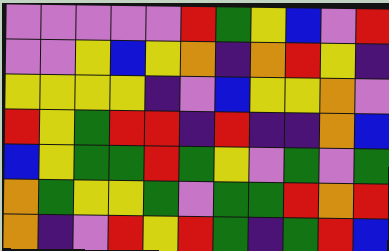[["violet", "violet", "violet", "violet", "violet", "red", "green", "yellow", "blue", "violet", "red"], ["violet", "violet", "yellow", "blue", "yellow", "orange", "indigo", "orange", "red", "yellow", "indigo"], ["yellow", "yellow", "yellow", "yellow", "indigo", "violet", "blue", "yellow", "yellow", "orange", "violet"], ["red", "yellow", "green", "red", "red", "indigo", "red", "indigo", "indigo", "orange", "blue"], ["blue", "yellow", "green", "green", "red", "green", "yellow", "violet", "green", "violet", "green"], ["orange", "green", "yellow", "yellow", "green", "violet", "green", "green", "red", "orange", "red"], ["orange", "indigo", "violet", "red", "yellow", "red", "green", "indigo", "green", "red", "blue"]]